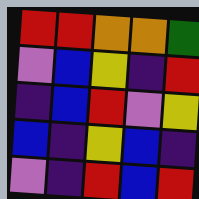[["red", "red", "orange", "orange", "green"], ["violet", "blue", "yellow", "indigo", "red"], ["indigo", "blue", "red", "violet", "yellow"], ["blue", "indigo", "yellow", "blue", "indigo"], ["violet", "indigo", "red", "blue", "red"]]